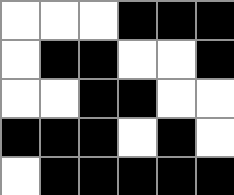[["white", "white", "white", "black", "black", "black"], ["white", "black", "black", "white", "white", "black"], ["white", "white", "black", "black", "white", "white"], ["black", "black", "black", "white", "black", "white"], ["white", "black", "black", "black", "black", "black"]]